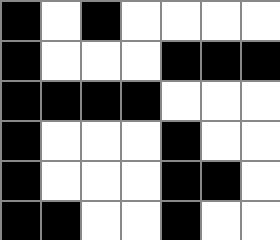[["black", "white", "black", "white", "white", "white", "white"], ["black", "white", "white", "white", "black", "black", "black"], ["black", "black", "black", "black", "white", "white", "white"], ["black", "white", "white", "white", "black", "white", "white"], ["black", "white", "white", "white", "black", "black", "white"], ["black", "black", "white", "white", "black", "white", "white"]]